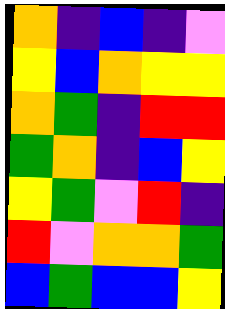[["orange", "indigo", "blue", "indigo", "violet"], ["yellow", "blue", "orange", "yellow", "yellow"], ["orange", "green", "indigo", "red", "red"], ["green", "orange", "indigo", "blue", "yellow"], ["yellow", "green", "violet", "red", "indigo"], ["red", "violet", "orange", "orange", "green"], ["blue", "green", "blue", "blue", "yellow"]]